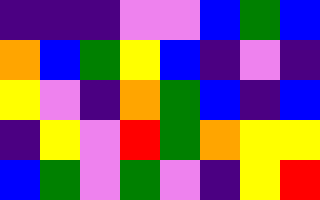[["indigo", "indigo", "indigo", "violet", "violet", "blue", "green", "blue"], ["orange", "blue", "green", "yellow", "blue", "indigo", "violet", "indigo"], ["yellow", "violet", "indigo", "orange", "green", "blue", "indigo", "blue"], ["indigo", "yellow", "violet", "red", "green", "orange", "yellow", "yellow"], ["blue", "green", "violet", "green", "violet", "indigo", "yellow", "red"]]